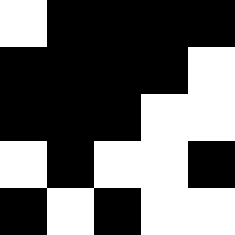[["white", "black", "black", "black", "black"], ["black", "black", "black", "black", "white"], ["black", "black", "black", "white", "white"], ["white", "black", "white", "white", "black"], ["black", "white", "black", "white", "white"]]